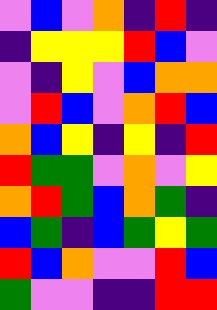[["violet", "blue", "violet", "orange", "indigo", "red", "indigo"], ["indigo", "yellow", "yellow", "yellow", "red", "blue", "violet"], ["violet", "indigo", "yellow", "violet", "blue", "orange", "orange"], ["violet", "red", "blue", "violet", "orange", "red", "blue"], ["orange", "blue", "yellow", "indigo", "yellow", "indigo", "red"], ["red", "green", "green", "violet", "orange", "violet", "yellow"], ["orange", "red", "green", "blue", "orange", "green", "indigo"], ["blue", "green", "indigo", "blue", "green", "yellow", "green"], ["red", "blue", "orange", "violet", "violet", "red", "blue"], ["green", "violet", "violet", "indigo", "indigo", "red", "red"]]